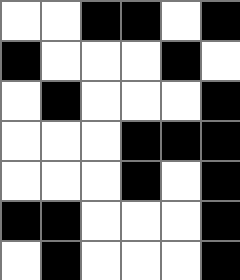[["white", "white", "black", "black", "white", "black"], ["black", "white", "white", "white", "black", "white"], ["white", "black", "white", "white", "white", "black"], ["white", "white", "white", "black", "black", "black"], ["white", "white", "white", "black", "white", "black"], ["black", "black", "white", "white", "white", "black"], ["white", "black", "white", "white", "white", "black"]]